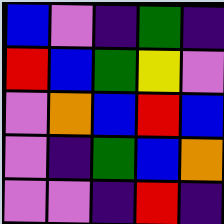[["blue", "violet", "indigo", "green", "indigo"], ["red", "blue", "green", "yellow", "violet"], ["violet", "orange", "blue", "red", "blue"], ["violet", "indigo", "green", "blue", "orange"], ["violet", "violet", "indigo", "red", "indigo"]]